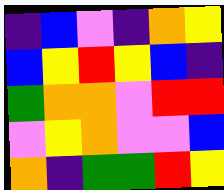[["indigo", "blue", "violet", "indigo", "orange", "yellow"], ["blue", "yellow", "red", "yellow", "blue", "indigo"], ["green", "orange", "orange", "violet", "red", "red"], ["violet", "yellow", "orange", "violet", "violet", "blue"], ["orange", "indigo", "green", "green", "red", "yellow"]]